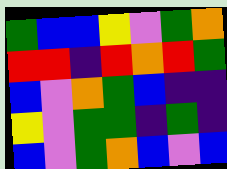[["green", "blue", "blue", "yellow", "violet", "green", "orange"], ["red", "red", "indigo", "red", "orange", "red", "green"], ["blue", "violet", "orange", "green", "blue", "indigo", "indigo"], ["yellow", "violet", "green", "green", "indigo", "green", "indigo"], ["blue", "violet", "green", "orange", "blue", "violet", "blue"]]